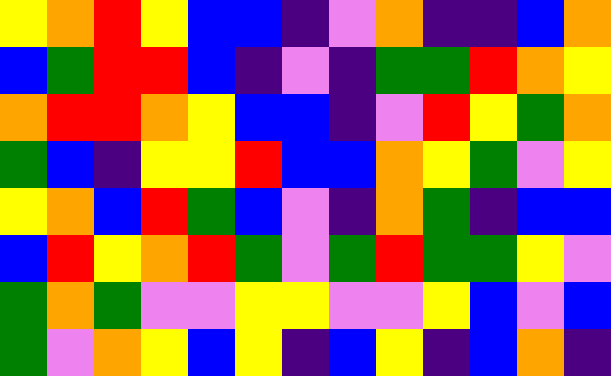[["yellow", "orange", "red", "yellow", "blue", "blue", "indigo", "violet", "orange", "indigo", "indigo", "blue", "orange"], ["blue", "green", "red", "red", "blue", "indigo", "violet", "indigo", "green", "green", "red", "orange", "yellow"], ["orange", "red", "red", "orange", "yellow", "blue", "blue", "indigo", "violet", "red", "yellow", "green", "orange"], ["green", "blue", "indigo", "yellow", "yellow", "red", "blue", "blue", "orange", "yellow", "green", "violet", "yellow"], ["yellow", "orange", "blue", "red", "green", "blue", "violet", "indigo", "orange", "green", "indigo", "blue", "blue"], ["blue", "red", "yellow", "orange", "red", "green", "violet", "green", "red", "green", "green", "yellow", "violet"], ["green", "orange", "green", "violet", "violet", "yellow", "yellow", "violet", "violet", "yellow", "blue", "violet", "blue"], ["green", "violet", "orange", "yellow", "blue", "yellow", "indigo", "blue", "yellow", "indigo", "blue", "orange", "indigo"]]